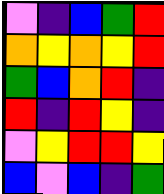[["violet", "indigo", "blue", "green", "red"], ["orange", "yellow", "orange", "yellow", "red"], ["green", "blue", "orange", "red", "indigo"], ["red", "indigo", "red", "yellow", "indigo"], ["violet", "yellow", "red", "red", "yellow"], ["blue", "violet", "blue", "indigo", "green"]]